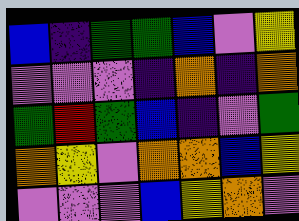[["blue", "indigo", "green", "green", "blue", "violet", "yellow"], ["violet", "violet", "violet", "indigo", "orange", "indigo", "orange"], ["green", "red", "green", "blue", "indigo", "violet", "green"], ["orange", "yellow", "violet", "orange", "orange", "blue", "yellow"], ["violet", "violet", "violet", "blue", "yellow", "orange", "violet"]]